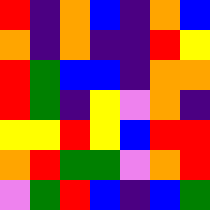[["red", "indigo", "orange", "blue", "indigo", "orange", "blue"], ["orange", "indigo", "orange", "indigo", "indigo", "red", "yellow"], ["red", "green", "blue", "blue", "indigo", "orange", "orange"], ["red", "green", "indigo", "yellow", "violet", "orange", "indigo"], ["yellow", "yellow", "red", "yellow", "blue", "red", "red"], ["orange", "red", "green", "green", "violet", "orange", "red"], ["violet", "green", "red", "blue", "indigo", "blue", "green"]]